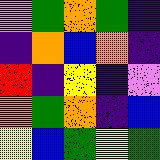[["violet", "green", "orange", "green", "indigo"], ["indigo", "orange", "blue", "orange", "indigo"], ["red", "indigo", "yellow", "indigo", "violet"], ["orange", "green", "orange", "indigo", "blue"], ["yellow", "blue", "green", "yellow", "green"]]